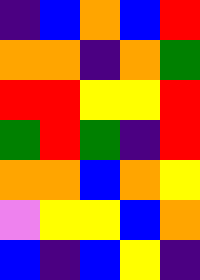[["indigo", "blue", "orange", "blue", "red"], ["orange", "orange", "indigo", "orange", "green"], ["red", "red", "yellow", "yellow", "red"], ["green", "red", "green", "indigo", "red"], ["orange", "orange", "blue", "orange", "yellow"], ["violet", "yellow", "yellow", "blue", "orange"], ["blue", "indigo", "blue", "yellow", "indigo"]]